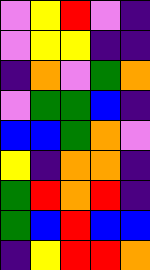[["violet", "yellow", "red", "violet", "indigo"], ["violet", "yellow", "yellow", "indigo", "indigo"], ["indigo", "orange", "violet", "green", "orange"], ["violet", "green", "green", "blue", "indigo"], ["blue", "blue", "green", "orange", "violet"], ["yellow", "indigo", "orange", "orange", "indigo"], ["green", "red", "orange", "red", "indigo"], ["green", "blue", "red", "blue", "blue"], ["indigo", "yellow", "red", "red", "orange"]]